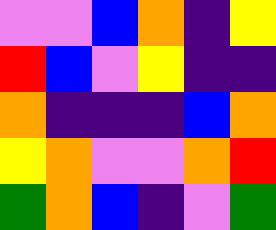[["violet", "violet", "blue", "orange", "indigo", "yellow"], ["red", "blue", "violet", "yellow", "indigo", "indigo"], ["orange", "indigo", "indigo", "indigo", "blue", "orange"], ["yellow", "orange", "violet", "violet", "orange", "red"], ["green", "orange", "blue", "indigo", "violet", "green"]]